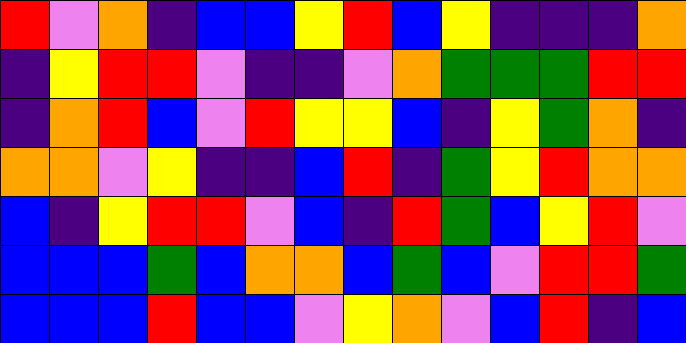[["red", "violet", "orange", "indigo", "blue", "blue", "yellow", "red", "blue", "yellow", "indigo", "indigo", "indigo", "orange"], ["indigo", "yellow", "red", "red", "violet", "indigo", "indigo", "violet", "orange", "green", "green", "green", "red", "red"], ["indigo", "orange", "red", "blue", "violet", "red", "yellow", "yellow", "blue", "indigo", "yellow", "green", "orange", "indigo"], ["orange", "orange", "violet", "yellow", "indigo", "indigo", "blue", "red", "indigo", "green", "yellow", "red", "orange", "orange"], ["blue", "indigo", "yellow", "red", "red", "violet", "blue", "indigo", "red", "green", "blue", "yellow", "red", "violet"], ["blue", "blue", "blue", "green", "blue", "orange", "orange", "blue", "green", "blue", "violet", "red", "red", "green"], ["blue", "blue", "blue", "red", "blue", "blue", "violet", "yellow", "orange", "violet", "blue", "red", "indigo", "blue"]]